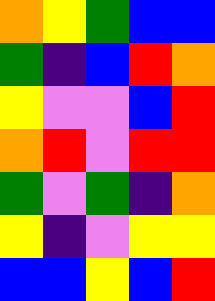[["orange", "yellow", "green", "blue", "blue"], ["green", "indigo", "blue", "red", "orange"], ["yellow", "violet", "violet", "blue", "red"], ["orange", "red", "violet", "red", "red"], ["green", "violet", "green", "indigo", "orange"], ["yellow", "indigo", "violet", "yellow", "yellow"], ["blue", "blue", "yellow", "blue", "red"]]